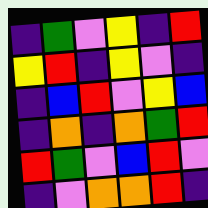[["indigo", "green", "violet", "yellow", "indigo", "red"], ["yellow", "red", "indigo", "yellow", "violet", "indigo"], ["indigo", "blue", "red", "violet", "yellow", "blue"], ["indigo", "orange", "indigo", "orange", "green", "red"], ["red", "green", "violet", "blue", "red", "violet"], ["indigo", "violet", "orange", "orange", "red", "indigo"]]